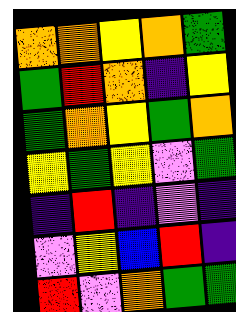[["orange", "orange", "yellow", "orange", "green"], ["green", "red", "orange", "indigo", "yellow"], ["green", "orange", "yellow", "green", "orange"], ["yellow", "green", "yellow", "violet", "green"], ["indigo", "red", "indigo", "violet", "indigo"], ["violet", "yellow", "blue", "red", "indigo"], ["red", "violet", "orange", "green", "green"]]